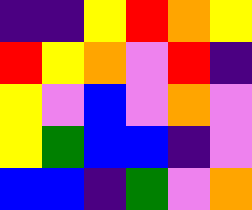[["indigo", "indigo", "yellow", "red", "orange", "yellow"], ["red", "yellow", "orange", "violet", "red", "indigo"], ["yellow", "violet", "blue", "violet", "orange", "violet"], ["yellow", "green", "blue", "blue", "indigo", "violet"], ["blue", "blue", "indigo", "green", "violet", "orange"]]